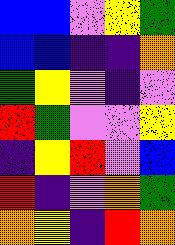[["blue", "blue", "violet", "yellow", "green"], ["blue", "blue", "indigo", "indigo", "orange"], ["green", "yellow", "violet", "indigo", "violet"], ["red", "green", "violet", "violet", "yellow"], ["indigo", "yellow", "red", "violet", "blue"], ["red", "indigo", "violet", "orange", "green"], ["orange", "yellow", "indigo", "red", "orange"]]